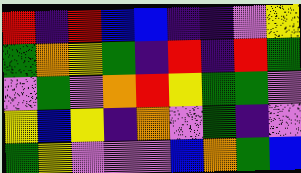[["red", "indigo", "red", "blue", "blue", "indigo", "indigo", "violet", "yellow"], ["green", "orange", "yellow", "green", "indigo", "red", "indigo", "red", "green"], ["violet", "green", "violet", "orange", "red", "yellow", "green", "green", "violet"], ["yellow", "blue", "yellow", "indigo", "orange", "violet", "green", "indigo", "violet"], ["green", "yellow", "violet", "violet", "violet", "blue", "orange", "green", "blue"]]